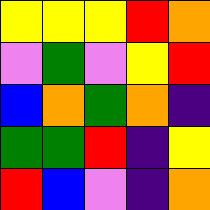[["yellow", "yellow", "yellow", "red", "orange"], ["violet", "green", "violet", "yellow", "red"], ["blue", "orange", "green", "orange", "indigo"], ["green", "green", "red", "indigo", "yellow"], ["red", "blue", "violet", "indigo", "orange"]]